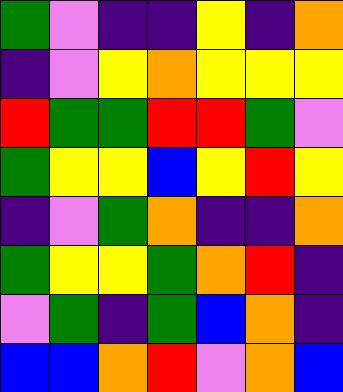[["green", "violet", "indigo", "indigo", "yellow", "indigo", "orange"], ["indigo", "violet", "yellow", "orange", "yellow", "yellow", "yellow"], ["red", "green", "green", "red", "red", "green", "violet"], ["green", "yellow", "yellow", "blue", "yellow", "red", "yellow"], ["indigo", "violet", "green", "orange", "indigo", "indigo", "orange"], ["green", "yellow", "yellow", "green", "orange", "red", "indigo"], ["violet", "green", "indigo", "green", "blue", "orange", "indigo"], ["blue", "blue", "orange", "red", "violet", "orange", "blue"]]